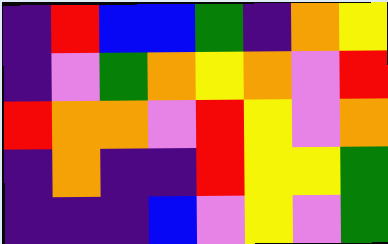[["indigo", "red", "blue", "blue", "green", "indigo", "orange", "yellow"], ["indigo", "violet", "green", "orange", "yellow", "orange", "violet", "red"], ["red", "orange", "orange", "violet", "red", "yellow", "violet", "orange"], ["indigo", "orange", "indigo", "indigo", "red", "yellow", "yellow", "green"], ["indigo", "indigo", "indigo", "blue", "violet", "yellow", "violet", "green"]]